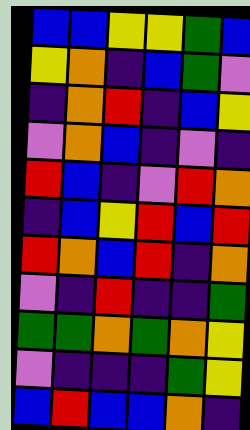[["blue", "blue", "yellow", "yellow", "green", "blue"], ["yellow", "orange", "indigo", "blue", "green", "violet"], ["indigo", "orange", "red", "indigo", "blue", "yellow"], ["violet", "orange", "blue", "indigo", "violet", "indigo"], ["red", "blue", "indigo", "violet", "red", "orange"], ["indigo", "blue", "yellow", "red", "blue", "red"], ["red", "orange", "blue", "red", "indigo", "orange"], ["violet", "indigo", "red", "indigo", "indigo", "green"], ["green", "green", "orange", "green", "orange", "yellow"], ["violet", "indigo", "indigo", "indigo", "green", "yellow"], ["blue", "red", "blue", "blue", "orange", "indigo"]]